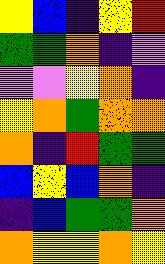[["yellow", "blue", "indigo", "yellow", "red"], ["green", "green", "orange", "indigo", "violet"], ["violet", "violet", "yellow", "orange", "indigo"], ["yellow", "orange", "green", "orange", "orange"], ["orange", "indigo", "red", "green", "green"], ["blue", "yellow", "blue", "orange", "indigo"], ["indigo", "blue", "green", "green", "orange"], ["orange", "yellow", "yellow", "orange", "yellow"]]